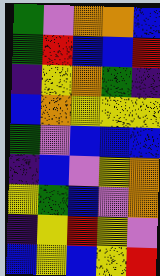[["green", "violet", "orange", "orange", "blue"], ["green", "red", "blue", "blue", "red"], ["indigo", "yellow", "orange", "green", "indigo"], ["blue", "orange", "yellow", "yellow", "yellow"], ["green", "violet", "blue", "blue", "blue"], ["indigo", "blue", "violet", "yellow", "orange"], ["yellow", "green", "blue", "violet", "orange"], ["indigo", "yellow", "red", "yellow", "violet"], ["blue", "yellow", "blue", "yellow", "red"]]